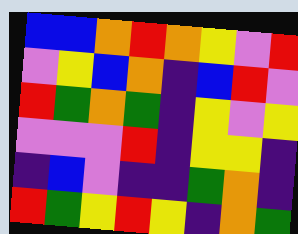[["blue", "blue", "orange", "red", "orange", "yellow", "violet", "red"], ["violet", "yellow", "blue", "orange", "indigo", "blue", "red", "violet"], ["red", "green", "orange", "green", "indigo", "yellow", "violet", "yellow"], ["violet", "violet", "violet", "red", "indigo", "yellow", "yellow", "indigo"], ["indigo", "blue", "violet", "indigo", "indigo", "green", "orange", "indigo"], ["red", "green", "yellow", "red", "yellow", "indigo", "orange", "green"]]